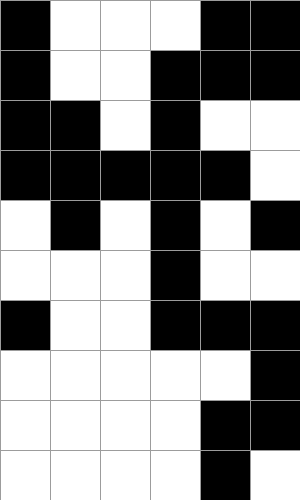[["black", "white", "white", "white", "black", "black"], ["black", "white", "white", "black", "black", "black"], ["black", "black", "white", "black", "white", "white"], ["black", "black", "black", "black", "black", "white"], ["white", "black", "white", "black", "white", "black"], ["white", "white", "white", "black", "white", "white"], ["black", "white", "white", "black", "black", "black"], ["white", "white", "white", "white", "white", "black"], ["white", "white", "white", "white", "black", "black"], ["white", "white", "white", "white", "black", "white"]]